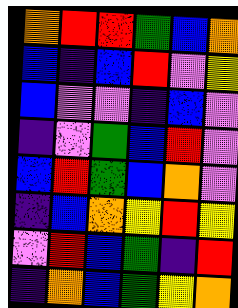[["orange", "red", "red", "green", "blue", "orange"], ["blue", "indigo", "blue", "red", "violet", "yellow"], ["blue", "violet", "violet", "indigo", "blue", "violet"], ["indigo", "violet", "green", "blue", "red", "violet"], ["blue", "red", "green", "blue", "orange", "violet"], ["indigo", "blue", "orange", "yellow", "red", "yellow"], ["violet", "red", "blue", "green", "indigo", "red"], ["indigo", "orange", "blue", "green", "yellow", "orange"]]